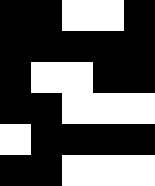[["black", "black", "white", "white", "black"], ["black", "black", "black", "black", "black"], ["black", "white", "white", "black", "black"], ["black", "black", "white", "white", "white"], ["white", "black", "black", "black", "black"], ["black", "black", "white", "white", "white"]]